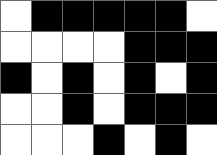[["white", "black", "black", "black", "black", "black", "white"], ["white", "white", "white", "white", "black", "black", "black"], ["black", "white", "black", "white", "black", "white", "black"], ["white", "white", "black", "white", "black", "black", "black"], ["white", "white", "white", "black", "white", "black", "white"]]